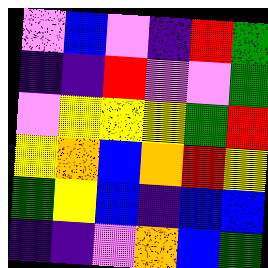[["violet", "blue", "violet", "indigo", "red", "green"], ["indigo", "indigo", "red", "violet", "violet", "green"], ["violet", "yellow", "yellow", "yellow", "green", "red"], ["yellow", "orange", "blue", "orange", "red", "yellow"], ["green", "yellow", "blue", "indigo", "blue", "blue"], ["indigo", "indigo", "violet", "orange", "blue", "green"]]